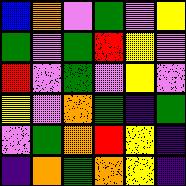[["blue", "orange", "violet", "green", "violet", "yellow"], ["green", "violet", "green", "red", "yellow", "violet"], ["red", "violet", "green", "violet", "yellow", "violet"], ["yellow", "violet", "orange", "green", "indigo", "green"], ["violet", "green", "orange", "red", "yellow", "indigo"], ["indigo", "orange", "green", "orange", "yellow", "indigo"]]